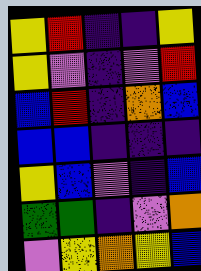[["yellow", "red", "indigo", "indigo", "yellow"], ["yellow", "violet", "indigo", "violet", "red"], ["blue", "red", "indigo", "orange", "blue"], ["blue", "blue", "indigo", "indigo", "indigo"], ["yellow", "blue", "violet", "indigo", "blue"], ["green", "green", "indigo", "violet", "orange"], ["violet", "yellow", "orange", "yellow", "blue"]]